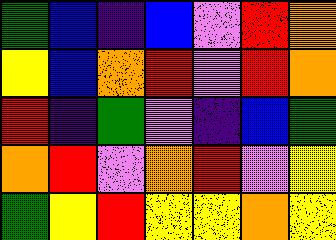[["green", "blue", "indigo", "blue", "violet", "red", "orange"], ["yellow", "blue", "orange", "red", "violet", "red", "orange"], ["red", "indigo", "green", "violet", "indigo", "blue", "green"], ["orange", "red", "violet", "orange", "red", "violet", "yellow"], ["green", "yellow", "red", "yellow", "yellow", "orange", "yellow"]]